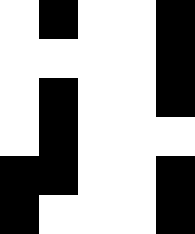[["white", "black", "white", "white", "black"], ["white", "white", "white", "white", "black"], ["white", "black", "white", "white", "black"], ["white", "black", "white", "white", "white"], ["black", "black", "white", "white", "black"], ["black", "white", "white", "white", "black"]]